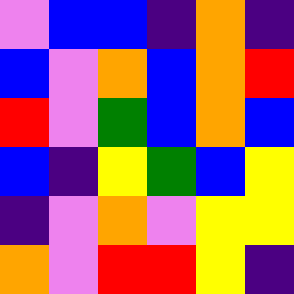[["violet", "blue", "blue", "indigo", "orange", "indigo"], ["blue", "violet", "orange", "blue", "orange", "red"], ["red", "violet", "green", "blue", "orange", "blue"], ["blue", "indigo", "yellow", "green", "blue", "yellow"], ["indigo", "violet", "orange", "violet", "yellow", "yellow"], ["orange", "violet", "red", "red", "yellow", "indigo"]]